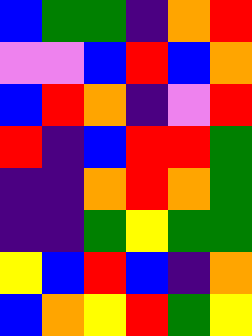[["blue", "green", "green", "indigo", "orange", "red"], ["violet", "violet", "blue", "red", "blue", "orange"], ["blue", "red", "orange", "indigo", "violet", "red"], ["red", "indigo", "blue", "red", "red", "green"], ["indigo", "indigo", "orange", "red", "orange", "green"], ["indigo", "indigo", "green", "yellow", "green", "green"], ["yellow", "blue", "red", "blue", "indigo", "orange"], ["blue", "orange", "yellow", "red", "green", "yellow"]]